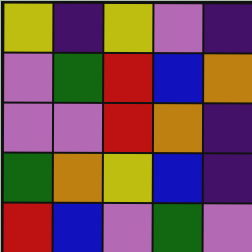[["yellow", "indigo", "yellow", "violet", "indigo"], ["violet", "green", "red", "blue", "orange"], ["violet", "violet", "red", "orange", "indigo"], ["green", "orange", "yellow", "blue", "indigo"], ["red", "blue", "violet", "green", "violet"]]